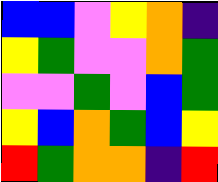[["blue", "blue", "violet", "yellow", "orange", "indigo"], ["yellow", "green", "violet", "violet", "orange", "green"], ["violet", "violet", "green", "violet", "blue", "green"], ["yellow", "blue", "orange", "green", "blue", "yellow"], ["red", "green", "orange", "orange", "indigo", "red"]]